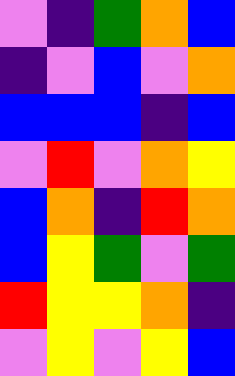[["violet", "indigo", "green", "orange", "blue"], ["indigo", "violet", "blue", "violet", "orange"], ["blue", "blue", "blue", "indigo", "blue"], ["violet", "red", "violet", "orange", "yellow"], ["blue", "orange", "indigo", "red", "orange"], ["blue", "yellow", "green", "violet", "green"], ["red", "yellow", "yellow", "orange", "indigo"], ["violet", "yellow", "violet", "yellow", "blue"]]